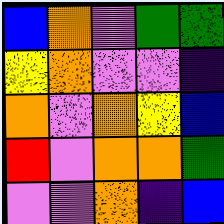[["blue", "orange", "violet", "green", "green"], ["yellow", "orange", "violet", "violet", "indigo"], ["orange", "violet", "orange", "yellow", "blue"], ["red", "violet", "orange", "orange", "green"], ["violet", "violet", "orange", "indigo", "blue"]]